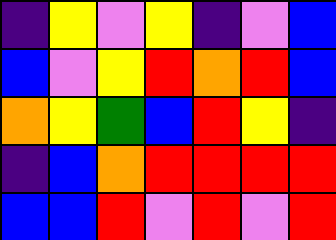[["indigo", "yellow", "violet", "yellow", "indigo", "violet", "blue"], ["blue", "violet", "yellow", "red", "orange", "red", "blue"], ["orange", "yellow", "green", "blue", "red", "yellow", "indigo"], ["indigo", "blue", "orange", "red", "red", "red", "red"], ["blue", "blue", "red", "violet", "red", "violet", "red"]]